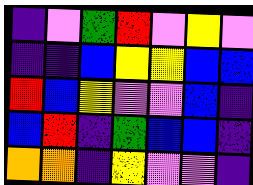[["indigo", "violet", "green", "red", "violet", "yellow", "violet"], ["indigo", "indigo", "blue", "yellow", "yellow", "blue", "blue"], ["red", "blue", "yellow", "violet", "violet", "blue", "indigo"], ["blue", "red", "indigo", "green", "blue", "blue", "indigo"], ["orange", "orange", "indigo", "yellow", "violet", "violet", "indigo"]]